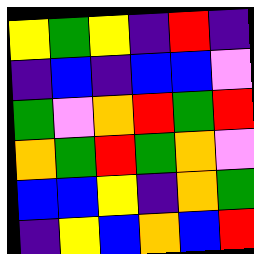[["yellow", "green", "yellow", "indigo", "red", "indigo"], ["indigo", "blue", "indigo", "blue", "blue", "violet"], ["green", "violet", "orange", "red", "green", "red"], ["orange", "green", "red", "green", "orange", "violet"], ["blue", "blue", "yellow", "indigo", "orange", "green"], ["indigo", "yellow", "blue", "orange", "blue", "red"]]